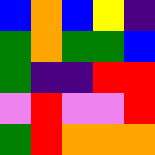[["blue", "orange", "blue", "yellow", "indigo"], ["green", "orange", "green", "green", "blue"], ["green", "indigo", "indigo", "red", "red"], ["violet", "red", "violet", "violet", "red"], ["green", "red", "orange", "orange", "orange"]]